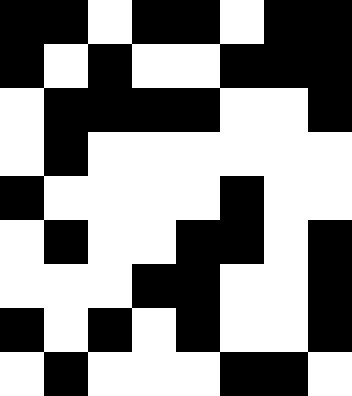[["black", "black", "white", "black", "black", "white", "black", "black"], ["black", "white", "black", "white", "white", "black", "black", "black"], ["white", "black", "black", "black", "black", "white", "white", "black"], ["white", "black", "white", "white", "white", "white", "white", "white"], ["black", "white", "white", "white", "white", "black", "white", "white"], ["white", "black", "white", "white", "black", "black", "white", "black"], ["white", "white", "white", "black", "black", "white", "white", "black"], ["black", "white", "black", "white", "black", "white", "white", "black"], ["white", "black", "white", "white", "white", "black", "black", "white"]]